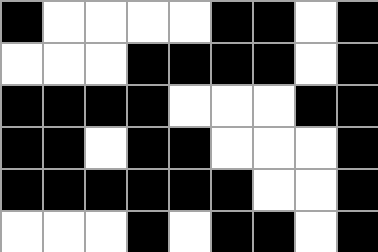[["black", "white", "white", "white", "white", "black", "black", "white", "black"], ["white", "white", "white", "black", "black", "black", "black", "white", "black"], ["black", "black", "black", "black", "white", "white", "white", "black", "black"], ["black", "black", "white", "black", "black", "white", "white", "white", "black"], ["black", "black", "black", "black", "black", "black", "white", "white", "black"], ["white", "white", "white", "black", "white", "black", "black", "white", "black"]]